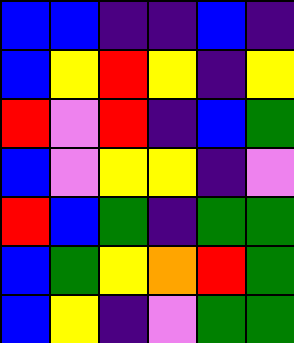[["blue", "blue", "indigo", "indigo", "blue", "indigo"], ["blue", "yellow", "red", "yellow", "indigo", "yellow"], ["red", "violet", "red", "indigo", "blue", "green"], ["blue", "violet", "yellow", "yellow", "indigo", "violet"], ["red", "blue", "green", "indigo", "green", "green"], ["blue", "green", "yellow", "orange", "red", "green"], ["blue", "yellow", "indigo", "violet", "green", "green"]]